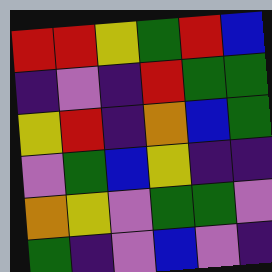[["red", "red", "yellow", "green", "red", "blue"], ["indigo", "violet", "indigo", "red", "green", "green"], ["yellow", "red", "indigo", "orange", "blue", "green"], ["violet", "green", "blue", "yellow", "indigo", "indigo"], ["orange", "yellow", "violet", "green", "green", "violet"], ["green", "indigo", "violet", "blue", "violet", "indigo"]]